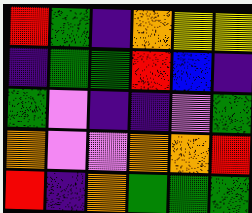[["red", "green", "indigo", "orange", "yellow", "yellow"], ["indigo", "green", "green", "red", "blue", "indigo"], ["green", "violet", "indigo", "indigo", "violet", "green"], ["orange", "violet", "violet", "orange", "orange", "red"], ["red", "indigo", "orange", "green", "green", "green"]]